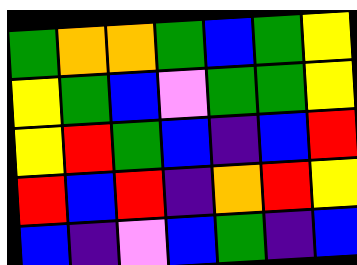[["green", "orange", "orange", "green", "blue", "green", "yellow"], ["yellow", "green", "blue", "violet", "green", "green", "yellow"], ["yellow", "red", "green", "blue", "indigo", "blue", "red"], ["red", "blue", "red", "indigo", "orange", "red", "yellow"], ["blue", "indigo", "violet", "blue", "green", "indigo", "blue"]]